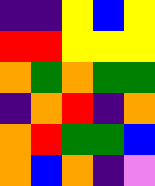[["indigo", "indigo", "yellow", "blue", "yellow"], ["red", "red", "yellow", "yellow", "yellow"], ["orange", "green", "orange", "green", "green"], ["indigo", "orange", "red", "indigo", "orange"], ["orange", "red", "green", "green", "blue"], ["orange", "blue", "orange", "indigo", "violet"]]